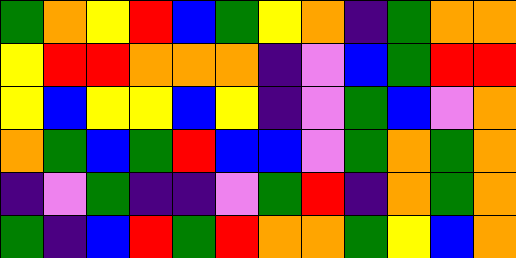[["green", "orange", "yellow", "red", "blue", "green", "yellow", "orange", "indigo", "green", "orange", "orange"], ["yellow", "red", "red", "orange", "orange", "orange", "indigo", "violet", "blue", "green", "red", "red"], ["yellow", "blue", "yellow", "yellow", "blue", "yellow", "indigo", "violet", "green", "blue", "violet", "orange"], ["orange", "green", "blue", "green", "red", "blue", "blue", "violet", "green", "orange", "green", "orange"], ["indigo", "violet", "green", "indigo", "indigo", "violet", "green", "red", "indigo", "orange", "green", "orange"], ["green", "indigo", "blue", "red", "green", "red", "orange", "orange", "green", "yellow", "blue", "orange"]]